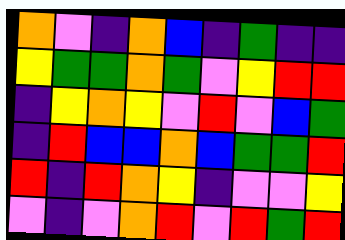[["orange", "violet", "indigo", "orange", "blue", "indigo", "green", "indigo", "indigo"], ["yellow", "green", "green", "orange", "green", "violet", "yellow", "red", "red"], ["indigo", "yellow", "orange", "yellow", "violet", "red", "violet", "blue", "green"], ["indigo", "red", "blue", "blue", "orange", "blue", "green", "green", "red"], ["red", "indigo", "red", "orange", "yellow", "indigo", "violet", "violet", "yellow"], ["violet", "indigo", "violet", "orange", "red", "violet", "red", "green", "red"]]